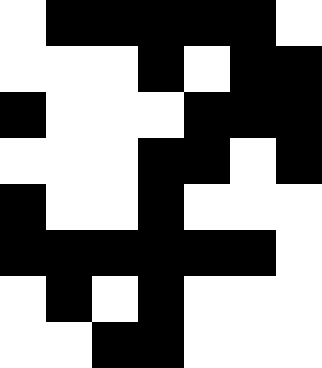[["white", "black", "black", "black", "black", "black", "white"], ["white", "white", "white", "black", "white", "black", "black"], ["black", "white", "white", "white", "black", "black", "black"], ["white", "white", "white", "black", "black", "white", "black"], ["black", "white", "white", "black", "white", "white", "white"], ["black", "black", "black", "black", "black", "black", "white"], ["white", "black", "white", "black", "white", "white", "white"], ["white", "white", "black", "black", "white", "white", "white"]]